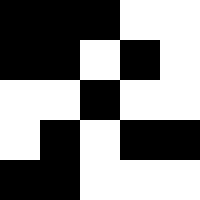[["black", "black", "black", "white", "white"], ["black", "black", "white", "black", "white"], ["white", "white", "black", "white", "white"], ["white", "black", "white", "black", "black"], ["black", "black", "white", "white", "white"]]